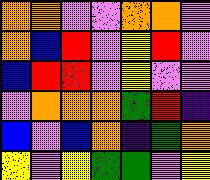[["orange", "orange", "violet", "violet", "orange", "orange", "violet"], ["orange", "blue", "red", "violet", "yellow", "red", "violet"], ["blue", "red", "red", "violet", "yellow", "violet", "violet"], ["violet", "orange", "orange", "orange", "green", "red", "indigo"], ["blue", "violet", "blue", "orange", "indigo", "green", "orange"], ["yellow", "violet", "yellow", "green", "green", "violet", "yellow"]]